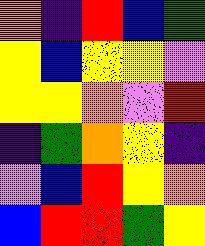[["orange", "indigo", "red", "blue", "green"], ["yellow", "blue", "yellow", "yellow", "violet"], ["yellow", "yellow", "orange", "violet", "red"], ["indigo", "green", "orange", "yellow", "indigo"], ["violet", "blue", "red", "yellow", "orange"], ["blue", "red", "red", "green", "yellow"]]